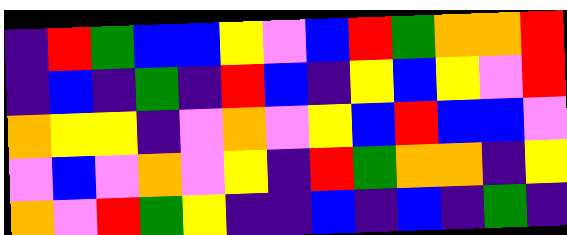[["indigo", "red", "green", "blue", "blue", "yellow", "violet", "blue", "red", "green", "orange", "orange", "red"], ["indigo", "blue", "indigo", "green", "indigo", "red", "blue", "indigo", "yellow", "blue", "yellow", "violet", "red"], ["orange", "yellow", "yellow", "indigo", "violet", "orange", "violet", "yellow", "blue", "red", "blue", "blue", "violet"], ["violet", "blue", "violet", "orange", "violet", "yellow", "indigo", "red", "green", "orange", "orange", "indigo", "yellow"], ["orange", "violet", "red", "green", "yellow", "indigo", "indigo", "blue", "indigo", "blue", "indigo", "green", "indigo"]]